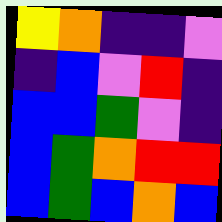[["yellow", "orange", "indigo", "indigo", "violet"], ["indigo", "blue", "violet", "red", "indigo"], ["blue", "blue", "green", "violet", "indigo"], ["blue", "green", "orange", "red", "red"], ["blue", "green", "blue", "orange", "blue"]]